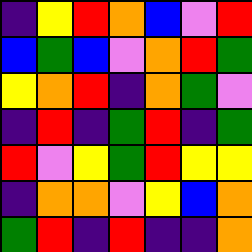[["indigo", "yellow", "red", "orange", "blue", "violet", "red"], ["blue", "green", "blue", "violet", "orange", "red", "green"], ["yellow", "orange", "red", "indigo", "orange", "green", "violet"], ["indigo", "red", "indigo", "green", "red", "indigo", "green"], ["red", "violet", "yellow", "green", "red", "yellow", "yellow"], ["indigo", "orange", "orange", "violet", "yellow", "blue", "orange"], ["green", "red", "indigo", "red", "indigo", "indigo", "orange"]]